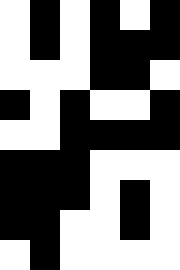[["white", "black", "white", "black", "white", "black"], ["white", "black", "white", "black", "black", "black"], ["white", "white", "white", "black", "black", "white"], ["black", "white", "black", "white", "white", "black"], ["white", "white", "black", "black", "black", "black"], ["black", "black", "black", "white", "white", "white"], ["black", "black", "black", "white", "black", "white"], ["black", "black", "white", "white", "black", "white"], ["white", "black", "white", "white", "white", "white"]]